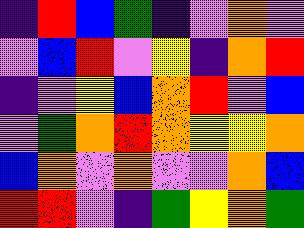[["indigo", "red", "blue", "green", "indigo", "violet", "orange", "violet"], ["violet", "blue", "red", "violet", "yellow", "indigo", "orange", "red"], ["indigo", "violet", "yellow", "blue", "orange", "red", "violet", "blue"], ["violet", "green", "orange", "red", "orange", "yellow", "yellow", "orange"], ["blue", "orange", "violet", "orange", "violet", "violet", "orange", "blue"], ["red", "red", "violet", "indigo", "green", "yellow", "orange", "green"]]